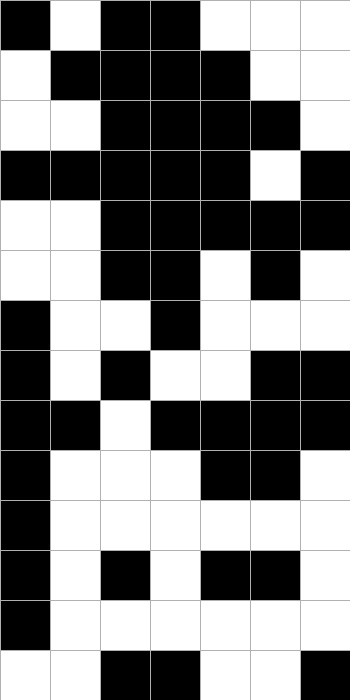[["black", "white", "black", "black", "white", "white", "white"], ["white", "black", "black", "black", "black", "white", "white"], ["white", "white", "black", "black", "black", "black", "white"], ["black", "black", "black", "black", "black", "white", "black"], ["white", "white", "black", "black", "black", "black", "black"], ["white", "white", "black", "black", "white", "black", "white"], ["black", "white", "white", "black", "white", "white", "white"], ["black", "white", "black", "white", "white", "black", "black"], ["black", "black", "white", "black", "black", "black", "black"], ["black", "white", "white", "white", "black", "black", "white"], ["black", "white", "white", "white", "white", "white", "white"], ["black", "white", "black", "white", "black", "black", "white"], ["black", "white", "white", "white", "white", "white", "white"], ["white", "white", "black", "black", "white", "white", "black"]]